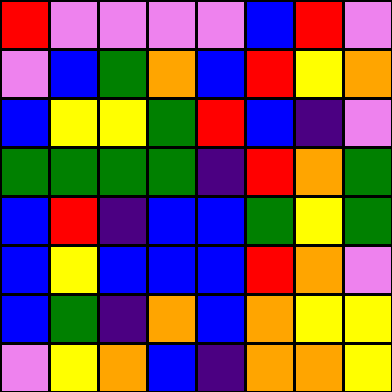[["red", "violet", "violet", "violet", "violet", "blue", "red", "violet"], ["violet", "blue", "green", "orange", "blue", "red", "yellow", "orange"], ["blue", "yellow", "yellow", "green", "red", "blue", "indigo", "violet"], ["green", "green", "green", "green", "indigo", "red", "orange", "green"], ["blue", "red", "indigo", "blue", "blue", "green", "yellow", "green"], ["blue", "yellow", "blue", "blue", "blue", "red", "orange", "violet"], ["blue", "green", "indigo", "orange", "blue", "orange", "yellow", "yellow"], ["violet", "yellow", "orange", "blue", "indigo", "orange", "orange", "yellow"]]